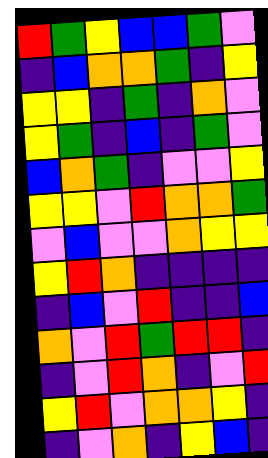[["red", "green", "yellow", "blue", "blue", "green", "violet"], ["indigo", "blue", "orange", "orange", "green", "indigo", "yellow"], ["yellow", "yellow", "indigo", "green", "indigo", "orange", "violet"], ["yellow", "green", "indigo", "blue", "indigo", "green", "violet"], ["blue", "orange", "green", "indigo", "violet", "violet", "yellow"], ["yellow", "yellow", "violet", "red", "orange", "orange", "green"], ["violet", "blue", "violet", "violet", "orange", "yellow", "yellow"], ["yellow", "red", "orange", "indigo", "indigo", "indigo", "indigo"], ["indigo", "blue", "violet", "red", "indigo", "indigo", "blue"], ["orange", "violet", "red", "green", "red", "red", "indigo"], ["indigo", "violet", "red", "orange", "indigo", "violet", "red"], ["yellow", "red", "violet", "orange", "orange", "yellow", "indigo"], ["indigo", "violet", "orange", "indigo", "yellow", "blue", "indigo"]]